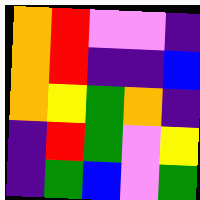[["orange", "red", "violet", "violet", "indigo"], ["orange", "red", "indigo", "indigo", "blue"], ["orange", "yellow", "green", "orange", "indigo"], ["indigo", "red", "green", "violet", "yellow"], ["indigo", "green", "blue", "violet", "green"]]